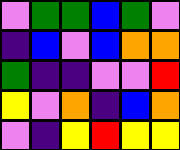[["violet", "green", "green", "blue", "green", "violet"], ["indigo", "blue", "violet", "blue", "orange", "orange"], ["green", "indigo", "indigo", "violet", "violet", "red"], ["yellow", "violet", "orange", "indigo", "blue", "orange"], ["violet", "indigo", "yellow", "red", "yellow", "yellow"]]